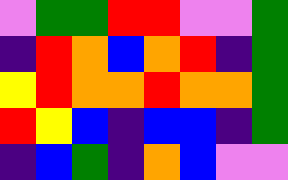[["violet", "green", "green", "red", "red", "violet", "violet", "green"], ["indigo", "red", "orange", "blue", "orange", "red", "indigo", "green"], ["yellow", "red", "orange", "orange", "red", "orange", "orange", "green"], ["red", "yellow", "blue", "indigo", "blue", "blue", "indigo", "green"], ["indigo", "blue", "green", "indigo", "orange", "blue", "violet", "violet"]]